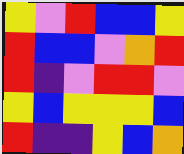[["yellow", "violet", "red", "blue", "blue", "yellow"], ["red", "blue", "blue", "violet", "orange", "red"], ["red", "indigo", "violet", "red", "red", "violet"], ["yellow", "blue", "yellow", "yellow", "yellow", "blue"], ["red", "indigo", "indigo", "yellow", "blue", "orange"]]